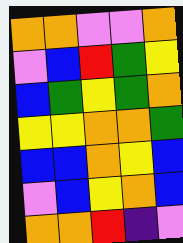[["orange", "orange", "violet", "violet", "orange"], ["violet", "blue", "red", "green", "yellow"], ["blue", "green", "yellow", "green", "orange"], ["yellow", "yellow", "orange", "orange", "green"], ["blue", "blue", "orange", "yellow", "blue"], ["violet", "blue", "yellow", "orange", "blue"], ["orange", "orange", "red", "indigo", "violet"]]